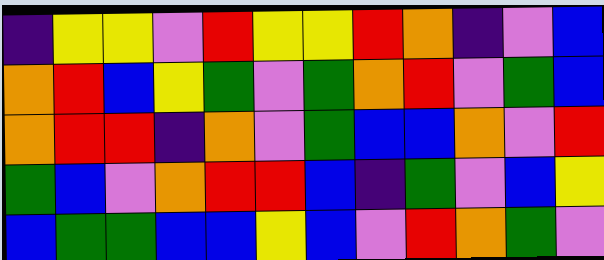[["indigo", "yellow", "yellow", "violet", "red", "yellow", "yellow", "red", "orange", "indigo", "violet", "blue"], ["orange", "red", "blue", "yellow", "green", "violet", "green", "orange", "red", "violet", "green", "blue"], ["orange", "red", "red", "indigo", "orange", "violet", "green", "blue", "blue", "orange", "violet", "red"], ["green", "blue", "violet", "orange", "red", "red", "blue", "indigo", "green", "violet", "blue", "yellow"], ["blue", "green", "green", "blue", "blue", "yellow", "blue", "violet", "red", "orange", "green", "violet"]]